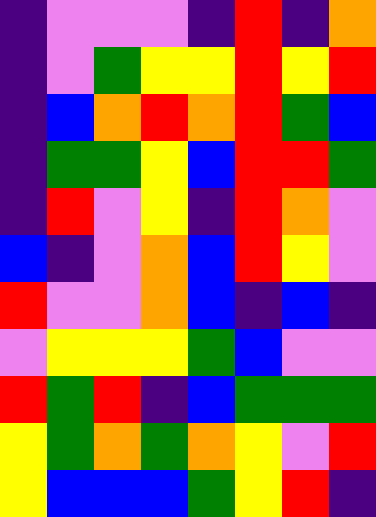[["indigo", "violet", "violet", "violet", "indigo", "red", "indigo", "orange"], ["indigo", "violet", "green", "yellow", "yellow", "red", "yellow", "red"], ["indigo", "blue", "orange", "red", "orange", "red", "green", "blue"], ["indigo", "green", "green", "yellow", "blue", "red", "red", "green"], ["indigo", "red", "violet", "yellow", "indigo", "red", "orange", "violet"], ["blue", "indigo", "violet", "orange", "blue", "red", "yellow", "violet"], ["red", "violet", "violet", "orange", "blue", "indigo", "blue", "indigo"], ["violet", "yellow", "yellow", "yellow", "green", "blue", "violet", "violet"], ["red", "green", "red", "indigo", "blue", "green", "green", "green"], ["yellow", "green", "orange", "green", "orange", "yellow", "violet", "red"], ["yellow", "blue", "blue", "blue", "green", "yellow", "red", "indigo"]]